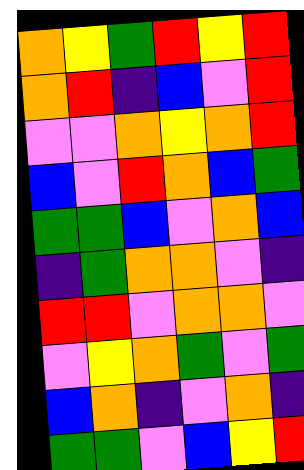[["orange", "yellow", "green", "red", "yellow", "red"], ["orange", "red", "indigo", "blue", "violet", "red"], ["violet", "violet", "orange", "yellow", "orange", "red"], ["blue", "violet", "red", "orange", "blue", "green"], ["green", "green", "blue", "violet", "orange", "blue"], ["indigo", "green", "orange", "orange", "violet", "indigo"], ["red", "red", "violet", "orange", "orange", "violet"], ["violet", "yellow", "orange", "green", "violet", "green"], ["blue", "orange", "indigo", "violet", "orange", "indigo"], ["green", "green", "violet", "blue", "yellow", "red"]]